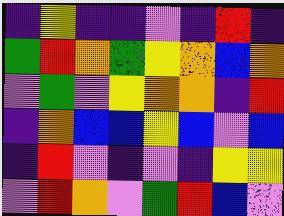[["indigo", "yellow", "indigo", "indigo", "violet", "indigo", "red", "indigo"], ["green", "red", "orange", "green", "yellow", "orange", "blue", "orange"], ["violet", "green", "violet", "yellow", "orange", "orange", "indigo", "red"], ["indigo", "orange", "blue", "blue", "yellow", "blue", "violet", "blue"], ["indigo", "red", "violet", "indigo", "violet", "indigo", "yellow", "yellow"], ["violet", "red", "orange", "violet", "green", "red", "blue", "violet"]]